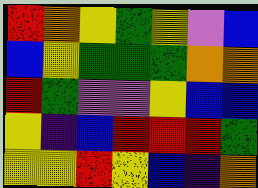[["red", "orange", "yellow", "green", "yellow", "violet", "blue"], ["blue", "yellow", "green", "green", "green", "orange", "orange"], ["red", "green", "violet", "violet", "yellow", "blue", "blue"], ["yellow", "indigo", "blue", "red", "red", "red", "green"], ["yellow", "yellow", "red", "yellow", "blue", "indigo", "orange"]]